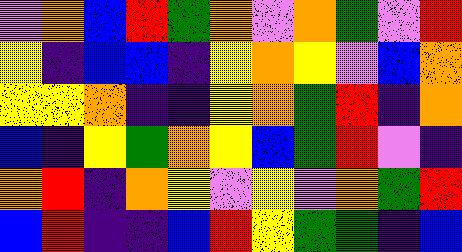[["violet", "orange", "blue", "red", "green", "orange", "violet", "orange", "green", "violet", "red"], ["yellow", "indigo", "blue", "blue", "indigo", "yellow", "orange", "yellow", "violet", "blue", "orange"], ["yellow", "yellow", "orange", "indigo", "indigo", "yellow", "orange", "green", "red", "indigo", "orange"], ["blue", "indigo", "yellow", "green", "orange", "yellow", "blue", "green", "red", "violet", "indigo"], ["orange", "red", "indigo", "orange", "yellow", "violet", "yellow", "violet", "orange", "green", "red"], ["blue", "red", "indigo", "indigo", "blue", "red", "yellow", "green", "green", "indigo", "blue"]]